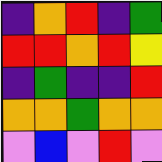[["indigo", "orange", "red", "indigo", "green"], ["red", "red", "orange", "red", "yellow"], ["indigo", "green", "indigo", "indigo", "red"], ["orange", "orange", "green", "orange", "orange"], ["violet", "blue", "violet", "red", "violet"]]